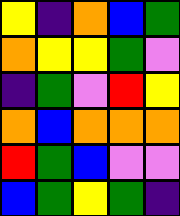[["yellow", "indigo", "orange", "blue", "green"], ["orange", "yellow", "yellow", "green", "violet"], ["indigo", "green", "violet", "red", "yellow"], ["orange", "blue", "orange", "orange", "orange"], ["red", "green", "blue", "violet", "violet"], ["blue", "green", "yellow", "green", "indigo"]]